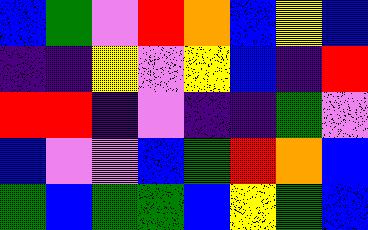[["blue", "green", "violet", "red", "orange", "blue", "yellow", "blue"], ["indigo", "indigo", "yellow", "violet", "yellow", "blue", "indigo", "red"], ["red", "red", "indigo", "violet", "indigo", "indigo", "green", "violet"], ["blue", "violet", "violet", "blue", "green", "red", "orange", "blue"], ["green", "blue", "green", "green", "blue", "yellow", "green", "blue"]]